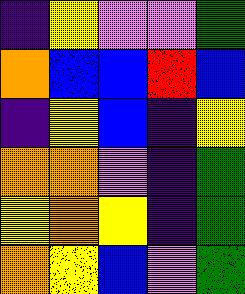[["indigo", "yellow", "violet", "violet", "green"], ["orange", "blue", "blue", "red", "blue"], ["indigo", "yellow", "blue", "indigo", "yellow"], ["orange", "orange", "violet", "indigo", "green"], ["yellow", "orange", "yellow", "indigo", "green"], ["orange", "yellow", "blue", "violet", "green"]]